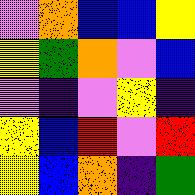[["violet", "orange", "blue", "blue", "yellow"], ["yellow", "green", "orange", "violet", "blue"], ["violet", "indigo", "violet", "yellow", "indigo"], ["yellow", "blue", "red", "violet", "red"], ["yellow", "blue", "orange", "indigo", "green"]]